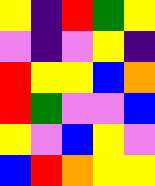[["yellow", "indigo", "red", "green", "yellow"], ["violet", "indigo", "violet", "yellow", "indigo"], ["red", "yellow", "yellow", "blue", "orange"], ["red", "green", "violet", "violet", "blue"], ["yellow", "violet", "blue", "yellow", "violet"], ["blue", "red", "orange", "yellow", "yellow"]]